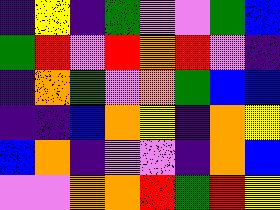[["indigo", "yellow", "indigo", "green", "violet", "violet", "green", "blue"], ["green", "red", "violet", "red", "orange", "red", "violet", "indigo"], ["indigo", "orange", "green", "violet", "orange", "green", "blue", "blue"], ["indigo", "indigo", "blue", "orange", "yellow", "indigo", "orange", "yellow"], ["blue", "orange", "indigo", "violet", "violet", "indigo", "orange", "blue"], ["violet", "violet", "orange", "orange", "red", "green", "red", "yellow"]]